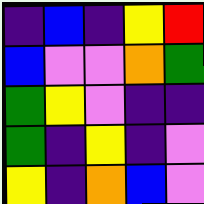[["indigo", "blue", "indigo", "yellow", "red"], ["blue", "violet", "violet", "orange", "green"], ["green", "yellow", "violet", "indigo", "indigo"], ["green", "indigo", "yellow", "indigo", "violet"], ["yellow", "indigo", "orange", "blue", "violet"]]